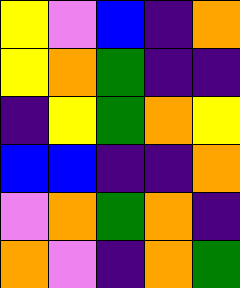[["yellow", "violet", "blue", "indigo", "orange"], ["yellow", "orange", "green", "indigo", "indigo"], ["indigo", "yellow", "green", "orange", "yellow"], ["blue", "blue", "indigo", "indigo", "orange"], ["violet", "orange", "green", "orange", "indigo"], ["orange", "violet", "indigo", "orange", "green"]]